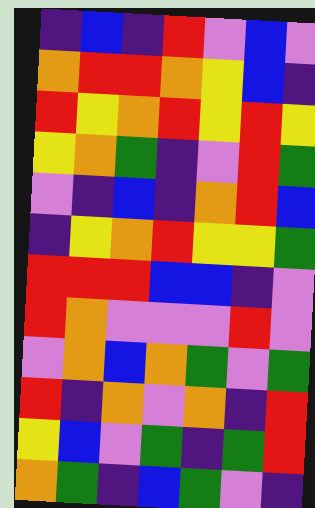[["indigo", "blue", "indigo", "red", "violet", "blue", "violet"], ["orange", "red", "red", "orange", "yellow", "blue", "indigo"], ["red", "yellow", "orange", "red", "yellow", "red", "yellow"], ["yellow", "orange", "green", "indigo", "violet", "red", "green"], ["violet", "indigo", "blue", "indigo", "orange", "red", "blue"], ["indigo", "yellow", "orange", "red", "yellow", "yellow", "green"], ["red", "red", "red", "blue", "blue", "indigo", "violet"], ["red", "orange", "violet", "violet", "violet", "red", "violet"], ["violet", "orange", "blue", "orange", "green", "violet", "green"], ["red", "indigo", "orange", "violet", "orange", "indigo", "red"], ["yellow", "blue", "violet", "green", "indigo", "green", "red"], ["orange", "green", "indigo", "blue", "green", "violet", "indigo"]]